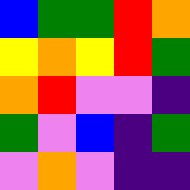[["blue", "green", "green", "red", "orange"], ["yellow", "orange", "yellow", "red", "green"], ["orange", "red", "violet", "violet", "indigo"], ["green", "violet", "blue", "indigo", "green"], ["violet", "orange", "violet", "indigo", "indigo"]]